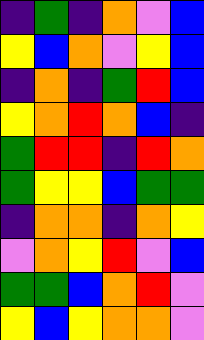[["indigo", "green", "indigo", "orange", "violet", "blue"], ["yellow", "blue", "orange", "violet", "yellow", "blue"], ["indigo", "orange", "indigo", "green", "red", "blue"], ["yellow", "orange", "red", "orange", "blue", "indigo"], ["green", "red", "red", "indigo", "red", "orange"], ["green", "yellow", "yellow", "blue", "green", "green"], ["indigo", "orange", "orange", "indigo", "orange", "yellow"], ["violet", "orange", "yellow", "red", "violet", "blue"], ["green", "green", "blue", "orange", "red", "violet"], ["yellow", "blue", "yellow", "orange", "orange", "violet"]]